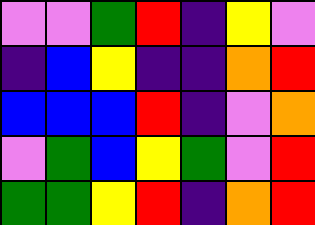[["violet", "violet", "green", "red", "indigo", "yellow", "violet"], ["indigo", "blue", "yellow", "indigo", "indigo", "orange", "red"], ["blue", "blue", "blue", "red", "indigo", "violet", "orange"], ["violet", "green", "blue", "yellow", "green", "violet", "red"], ["green", "green", "yellow", "red", "indigo", "orange", "red"]]